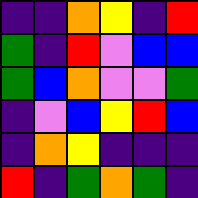[["indigo", "indigo", "orange", "yellow", "indigo", "red"], ["green", "indigo", "red", "violet", "blue", "blue"], ["green", "blue", "orange", "violet", "violet", "green"], ["indigo", "violet", "blue", "yellow", "red", "blue"], ["indigo", "orange", "yellow", "indigo", "indigo", "indigo"], ["red", "indigo", "green", "orange", "green", "indigo"]]